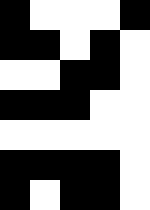[["black", "white", "white", "white", "black"], ["black", "black", "white", "black", "white"], ["white", "white", "black", "black", "white"], ["black", "black", "black", "white", "white"], ["white", "white", "white", "white", "white"], ["black", "black", "black", "black", "white"], ["black", "white", "black", "black", "white"]]